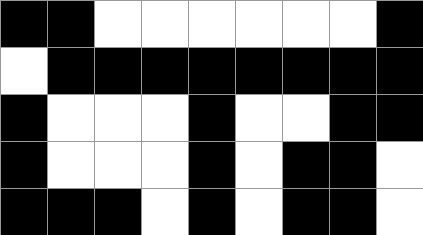[["black", "black", "white", "white", "white", "white", "white", "white", "black"], ["white", "black", "black", "black", "black", "black", "black", "black", "black"], ["black", "white", "white", "white", "black", "white", "white", "black", "black"], ["black", "white", "white", "white", "black", "white", "black", "black", "white"], ["black", "black", "black", "white", "black", "white", "black", "black", "white"]]